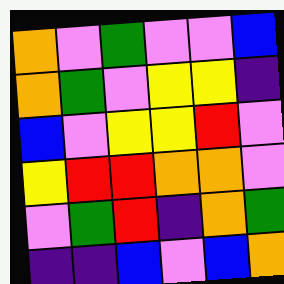[["orange", "violet", "green", "violet", "violet", "blue"], ["orange", "green", "violet", "yellow", "yellow", "indigo"], ["blue", "violet", "yellow", "yellow", "red", "violet"], ["yellow", "red", "red", "orange", "orange", "violet"], ["violet", "green", "red", "indigo", "orange", "green"], ["indigo", "indigo", "blue", "violet", "blue", "orange"]]